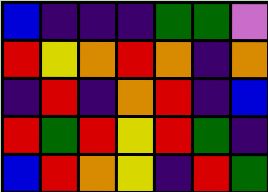[["blue", "indigo", "indigo", "indigo", "green", "green", "violet"], ["red", "yellow", "orange", "red", "orange", "indigo", "orange"], ["indigo", "red", "indigo", "orange", "red", "indigo", "blue"], ["red", "green", "red", "yellow", "red", "green", "indigo"], ["blue", "red", "orange", "yellow", "indigo", "red", "green"]]